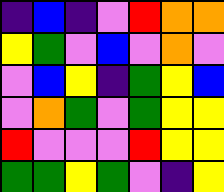[["indigo", "blue", "indigo", "violet", "red", "orange", "orange"], ["yellow", "green", "violet", "blue", "violet", "orange", "violet"], ["violet", "blue", "yellow", "indigo", "green", "yellow", "blue"], ["violet", "orange", "green", "violet", "green", "yellow", "yellow"], ["red", "violet", "violet", "violet", "red", "yellow", "yellow"], ["green", "green", "yellow", "green", "violet", "indigo", "yellow"]]